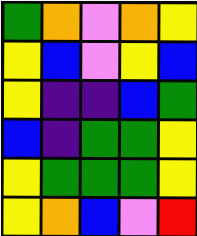[["green", "orange", "violet", "orange", "yellow"], ["yellow", "blue", "violet", "yellow", "blue"], ["yellow", "indigo", "indigo", "blue", "green"], ["blue", "indigo", "green", "green", "yellow"], ["yellow", "green", "green", "green", "yellow"], ["yellow", "orange", "blue", "violet", "red"]]